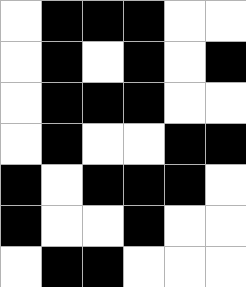[["white", "black", "black", "black", "white", "white"], ["white", "black", "white", "black", "white", "black"], ["white", "black", "black", "black", "white", "white"], ["white", "black", "white", "white", "black", "black"], ["black", "white", "black", "black", "black", "white"], ["black", "white", "white", "black", "white", "white"], ["white", "black", "black", "white", "white", "white"]]